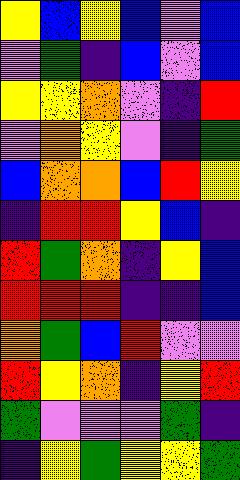[["yellow", "blue", "yellow", "blue", "violet", "blue"], ["violet", "green", "indigo", "blue", "violet", "blue"], ["yellow", "yellow", "orange", "violet", "indigo", "red"], ["violet", "orange", "yellow", "violet", "indigo", "green"], ["blue", "orange", "orange", "blue", "red", "yellow"], ["indigo", "red", "red", "yellow", "blue", "indigo"], ["red", "green", "orange", "indigo", "yellow", "blue"], ["red", "red", "red", "indigo", "indigo", "blue"], ["orange", "green", "blue", "red", "violet", "violet"], ["red", "yellow", "orange", "indigo", "yellow", "red"], ["green", "violet", "violet", "violet", "green", "indigo"], ["indigo", "yellow", "green", "yellow", "yellow", "green"]]